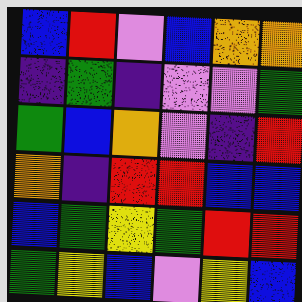[["blue", "red", "violet", "blue", "orange", "orange"], ["indigo", "green", "indigo", "violet", "violet", "green"], ["green", "blue", "orange", "violet", "indigo", "red"], ["orange", "indigo", "red", "red", "blue", "blue"], ["blue", "green", "yellow", "green", "red", "red"], ["green", "yellow", "blue", "violet", "yellow", "blue"]]